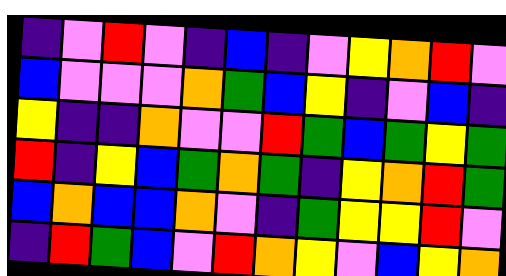[["indigo", "violet", "red", "violet", "indigo", "blue", "indigo", "violet", "yellow", "orange", "red", "violet"], ["blue", "violet", "violet", "violet", "orange", "green", "blue", "yellow", "indigo", "violet", "blue", "indigo"], ["yellow", "indigo", "indigo", "orange", "violet", "violet", "red", "green", "blue", "green", "yellow", "green"], ["red", "indigo", "yellow", "blue", "green", "orange", "green", "indigo", "yellow", "orange", "red", "green"], ["blue", "orange", "blue", "blue", "orange", "violet", "indigo", "green", "yellow", "yellow", "red", "violet"], ["indigo", "red", "green", "blue", "violet", "red", "orange", "yellow", "violet", "blue", "yellow", "orange"]]